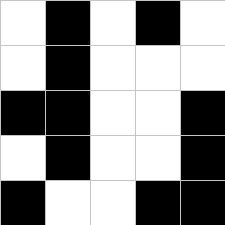[["white", "black", "white", "black", "white"], ["white", "black", "white", "white", "white"], ["black", "black", "white", "white", "black"], ["white", "black", "white", "white", "black"], ["black", "white", "white", "black", "black"]]